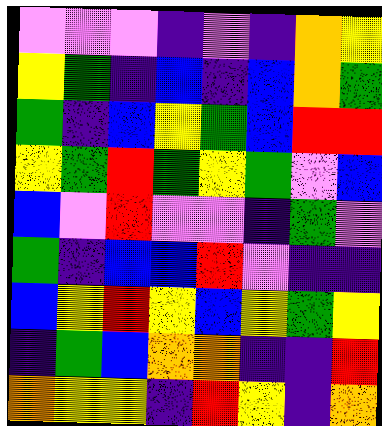[["violet", "violet", "violet", "indigo", "violet", "indigo", "orange", "yellow"], ["yellow", "green", "indigo", "blue", "indigo", "blue", "orange", "green"], ["green", "indigo", "blue", "yellow", "green", "blue", "red", "red"], ["yellow", "green", "red", "green", "yellow", "green", "violet", "blue"], ["blue", "violet", "red", "violet", "violet", "indigo", "green", "violet"], ["green", "indigo", "blue", "blue", "red", "violet", "indigo", "indigo"], ["blue", "yellow", "red", "yellow", "blue", "yellow", "green", "yellow"], ["indigo", "green", "blue", "orange", "orange", "indigo", "indigo", "red"], ["orange", "yellow", "yellow", "indigo", "red", "yellow", "indigo", "orange"]]